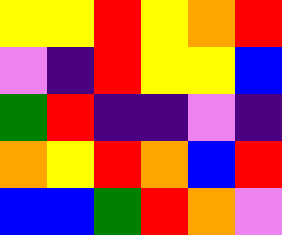[["yellow", "yellow", "red", "yellow", "orange", "red"], ["violet", "indigo", "red", "yellow", "yellow", "blue"], ["green", "red", "indigo", "indigo", "violet", "indigo"], ["orange", "yellow", "red", "orange", "blue", "red"], ["blue", "blue", "green", "red", "orange", "violet"]]